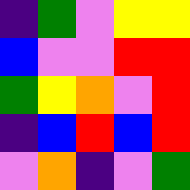[["indigo", "green", "violet", "yellow", "yellow"], ["blue", "violet", "violet", "red", "red"], ["green", "yellow", "orange", "violet", "red"], ["indigo", "blue", "red", "blue", "red"], ["violet", "orange", "indigo", "violet", "green"]]